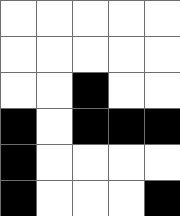[["white", "white", "white", "white", "white"], ["white", "white", "white", "white", "white"], ["white", "white", "black", "white", "white"], ["black", "white", "black", "black", "black"], ["black", "white", "white", "white", "white"], ["black", "white", "white", "white", "black"]]